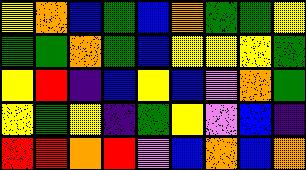[["yellow", "orange", "blue", "green", "blue", "orange", "green", "green", "yellow"], ["green", "green", "orange", "green", "blue", "yellow", "yellow", "yellow", "green"], ["yellow", "red", "indigo", "blue", "yellow", "blue", "violet", "orange", "green"], ["yellow", "green", "yellow", "indigo", "green", "yellow", "violet", "blue", "indigo"], ["red", "red", "orange", "red", "violet", "blue", "orange", "blue", "orange"]]